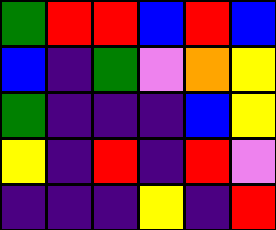[["green", "red", "red", "blue", "red", "blue"], ["blue", "indigo", "green", "violet", "orange", "yellow"], ["green", "indigo", "indigo", "indigo", "blue", "yellow"], ["yellow", "indigo", "red", "indigo", "red", "violet"], ["indigo", "indigo", "indigo", "yellow", "indigo", "red"]]